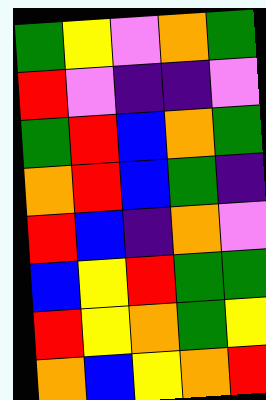[["green", "yellow", "violet", "orange", "green"], ["red", "violet", "indigo", "indigo", "violet"], ["green", "red", "blue", "orange", "green"], ["orange", "red", "blue", "green", "indigo"], ["red", "blue", "indigo", "orange", "violet"], ["blue", "yellow", "red", "green", "green"], ["red", "yellow", "orange", "green", "yellow"], ["orange", "blue", "yellow", "orange", "red"]]